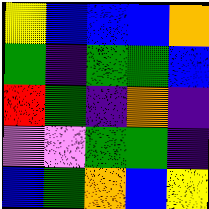[["yellow", "blue", "blue", "blue", "orange"], ["green", "indigo", "green", "green", "blue"], ["red", "green", "indigo", "orange", "indigo"], ["violet", "violet", "green", "green", "indigo"], ["blue", "green", "orange", "blue", "yellow"]]